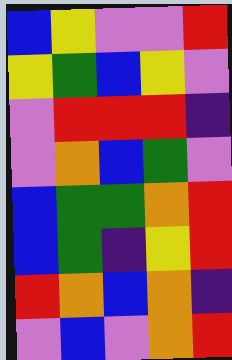[["blue", "yellow", "violet", "violet", "red"], ["yellow", "green", "blue", "yellow", "violet"], ["violet", "red", "red", "red", "indigo"], ["violet", "orange", "blue", "green", "violet"], ["blue", "green", "green", "orange", "red"], ["blue", "green", "indigo", "yellow", "red"], ["red", "orange", "blue", "orange", "indigo"], ["violet", "blue", "violet", "orange", "red"]]